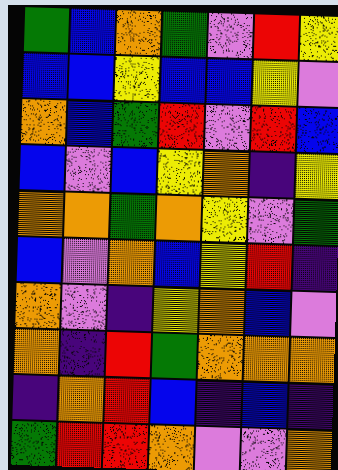[["green", "blue", "orange", "green", "violet", "red", "yellow"], ["blue", "blue", "yellow", "blue", "blue", "yellow", "violet"], ["orange", "blue", "green", "red", "violet", "red", "blue"], ["blue", "violet", "blue", "yellow", "orange", "indigo", "yellow"], ["orange", "orange", "green", "orange", "yellow", "violet", "green"], ["blue", "violet", "orange", "blue", "yellow", "red", "indigo"], ["orange", "violet", "indigo", "yellow", "orange", "blue", "violet"], ["orange", "indigo", "red", "green", "orange", "orange", "orange"], ["indigo", "orange", "red", "blue", "indigo", "blue", "indigo"], ["green", "red", "red", "orange", "violet", "violet", "orange"]]